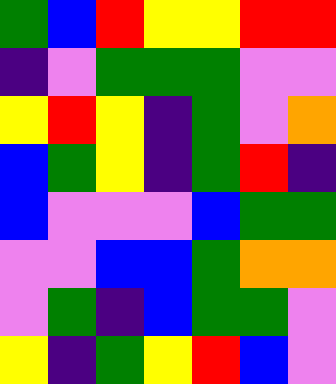[["green", "blue", "red", "yellow", "yellow", "red", "red"], ["indigo", "violet", "green", "green", "green", "violet", "violet"], ["yellow", "red", "yellow", "indigo", "green", "violet", "orange"], ["blue", "green", "yellow", "indigo", "green", "red", "indigo"], ["blue", "violet", "violet", "violet", "blue", "green", "green"], ["violet", "violet", "blue", "blue", "green", "orange", "orange"], ["violet", "green", "indigo", "blue", "green", "green", "violet"], ["yellow", "indigo", "green", "yellow", "red", "blue", "violet"]]